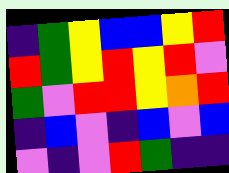[["indigo", "green", "yellow", "blue", "blue", "yellow", "red"], ["red", "green", "yellow", "red", "yellow", "red", "violet"], ["green", "violet", "red", "red", "yellow", "orange", "red"], ["indigo", "blue", "violet", "indigo", "blue", "violet", "blue"], ["violet", "indigo", "violet", "red", "green", "indigo", "indigo"]]